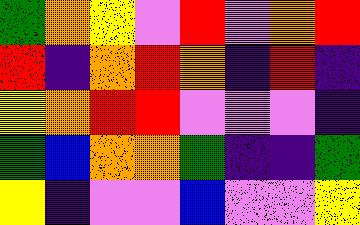[["green", "orange", "yellow", "violet", "red", "violet", "orange", "red"], ["red", "indigo", "orange", "red", "orange", "indigo", "red", "indigo"], ["yellow", "orange", "red", "red", "violet", "violet", "violet", "indigo"], ["green", "blue", "orange", "orange", "green", "indigo", "indigo", "green"], ["yellow", "indigo", "violet", "violet", "blue", "violet", "violet", "yellow"]]